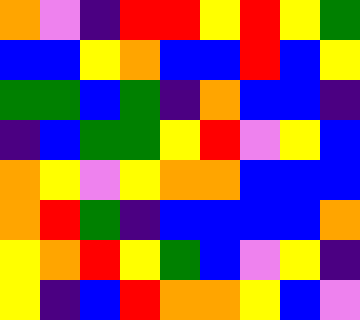[["orange", "violet", "indigo", "red", "red", "yellow", "red", "yellow", "green"], ["blue", "blue", "yellow", "orange", "blue", "blue", "red", "blue", "yellow"], ["green", "green", "blue", "green", "indigo", "orange", "blue", "blue", "indigo"], ["indigo", "blue", "green", "green", "yellow", "red", "violet", "yellow", "blue"], ["orange", "yellow", "violet", "yellow", "orange", "orange", "blue", "blue", "blue"], ["orange", "red", "green", "indigo", "blue", "blue", "blue", "blue", "orange"], ["yellow", "orange", "red", "yellow", "green", "blue", "violet", "yellow", "indigo"], ["yellow", "indigo", "blue", "red", "orange", "orange", "yellow", "blue", "violet"]]